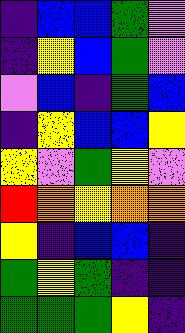[["indigo", "blue", "blue", "green", "violet"], ["indigo", "yellow", "blue", "green", "violet"], ["violet", "blue", "indigo", "green", "blue"], ["indigo", "yellow", "blue", "blue", "yellow"], ["yellow", "violet", "green", "yellow", "violet"], ["red", "orange", "yellow", "orange", "orange"], ["yellow", "indigo", "blue", "blue", "indigo"], ["green", "yellow", "green", "indigo", "indigo"], ["green", "green", "green", "yellow", "indigo"]]